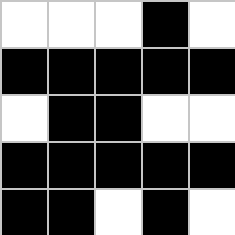[["white", "white", "white", "black", "white"], ["black", "black", "black", "black", "black"], ["white", "black", "black", "white", "white"], ["black", "black", "black", "black", "black"], ["black", "black", "white", "black", "white"]]